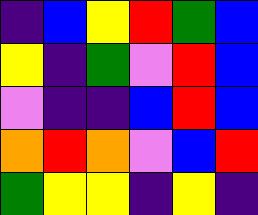[["indigo", "blue", "yellow", "red", "green", "blue"], ["yellow", "indigo", "green", "violet", "red", "blue"], ["violet", "indigo", "indigo", "blue", "red", "blue"], ["orange", "red", "orange", "violet", "blue", "red"], ["green", "yellow", "yellow", "indigo", "yellow", "indigo"]]